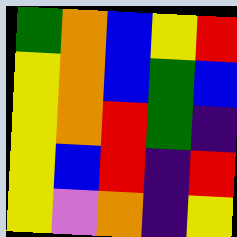[["green", "orange", "blue", "yellow", "red"], ["yellow", "orange", "blue", "green", "blue"], ["yellow", "orange", "red", "green", "indigo"], ["yellow", "blue", "red", "indigo", "red"], ["yellow", "violet", "orange", "indigo", "yellow"]]